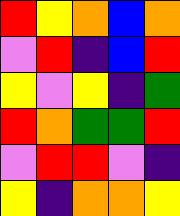[["red", "yellow", "orange", "blue", "orange"], ["violet", "red", "indigo", "blue", "red"], ["yellow", "violet", "yellow", "indigo", "green"], ["red", "orange", "green", "green", "red"], ["violet", "red", "red", "violet", "indigo"], ["yellow", "indigo", "orange", "orange", "yellow"]]